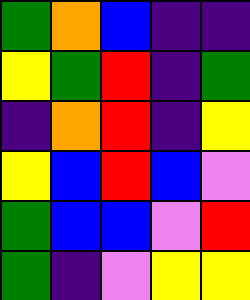[["green", "orange", "blue", "indigo", "indigo"], ["yellow", "green", "red", "indigo", "green"], ["indigo", "orange", "red", "indigo", "yellow"], ["yellow", "blue", "red", "blue", "violet"], ["green", "blue", "blue", "violet", "red"], ["green", "indigo", "violet", "yellow", "yellow"]]